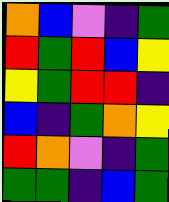[["orange", "blue", "violet", "indigo", "green"], ["red", "green", "red", "blue", "yellow"], ["yellow", "green", "red", "red", "indigo"], ["blue", "indigo", "green", "orange", "yellow"], ["red", "orange", "violet", "indigo", "green"], ["green", "green", "indigo", "blue", "green"]]